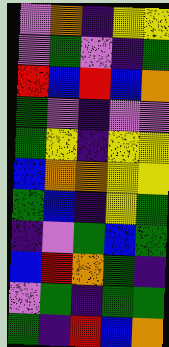[["violet", "orange", "indigo", "yellow", "yellow"], ["violet", "green", "violet", "indigo", "green"], ["red", "blue", "red", "blue", "orange"], ["green", "violet", "indigo", "violet", "violet"], ["green", "yellow", "indigo", "yellow", "yellow"], ["blue", "orange", "orange", "yellow", "yellow"], ["green", "blue", "indigo", "yellow", "green"], ["indigo", "violet", "green", "blue", "green"], ["blue", "red", "orange", "green", "indigo"], ["violet", "green", "indigo", "green", "green"], ["green", "indigo", "red", "blue", "orange"]]